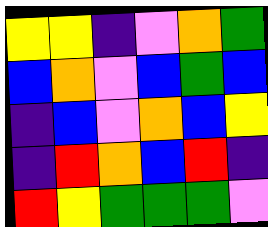[["yellow", "yellow", "indigo", "violet", "orange", "green"], ["blue", "orange", "violet", "blue", "green", "blue"], ["indigo", "blue", "violet", "orange", "blue", "yellow"], ["indigo", "red", "orange", "blue", "red", "indigo"], ["red", "yellow", "green", "green", "green", "violet"]]